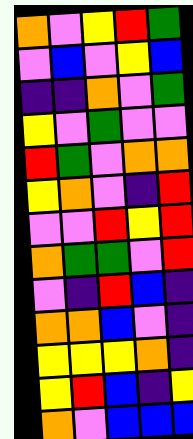[["orange", "violet", "yellow", "red", "green"], ["violet", "blue", "violet", "yellow", "blue"], ["indigo", "indigo", "orange", "violet", "green"], ["yellow", "violet", "green", "violet", "violet"], ["red", "green", "violet", "orange", "orange"], ["yellow", "orange", "violet", "indigo", "red"], ["violet", "violet", "red", "yellow", "red"], ["orange", "green", "green", "violet", "red"], ["violet", "indigo", "red", "blue", "indigo"], ["orange", "orange", "blue", "violet", "indigo"], ["yellow", "yellow", "yellow", "orange", "indigo"], ["yellow", "red", "blue", "indigo", "yellow"], ["orange", "violet", "blue", "blue", "blue"]]